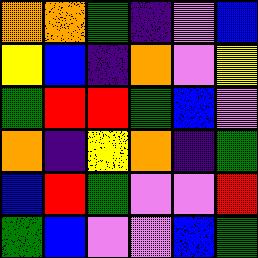[["orange", "orange", "green", "indigo", "violet", "blue"], ["yellow", "blue", "indigo", "orange", "violet", "yellow"], ["green", "red", "red", "green", "blue", "violet"], ["orange", "indigo", "yellow", "orange", "indigo", "green"], ["blue", "red", "green", "violet", "violet", "red"], ["green", "blue", "violet", "violet", "blue", "green"]]